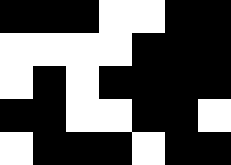[["black", "black", "black", "white", "white", "black", "black"], ["white", "white", "white", "white", "black", "black", "black"], ["white", "black", "white", "black", "black", "black", "black"], ["black", "black", "white", "white", "black", "black", "white"], ["white", "black", "black", "black", "white", "black", "black"]]